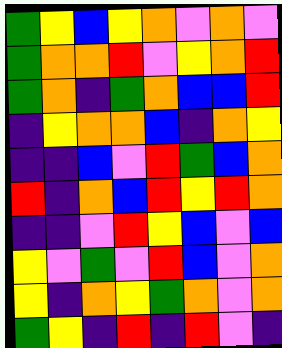[["green", "yellow", "blue", "yellow", "orange", "violet", "orange", "violet"], ["green", "orange", "orange", "red", "violet", "yellow", "orange", "red"], ["green", "orange", "indigo", "green", "orange", "blue", "blue", "red"], ["indigo", "yellow", "orange", "orange", "blue", "indigo", "orange", "yellow"], ["indigo", "indigo", "blue", "violet", "red", "green", "blue", "orange"], ["red", "indigo", "orange", "blue", "red", "yellow", "red", "orange"], ["indigo", "indigo", "violet", "red", "yellow", "blue", "violet", "blue"], ["yellow", "violet", "green", "violet", "red", "blue", "violet", "orange"], ["yellow", "indigo", "orange", "yellow", "green", "orange", "violet", "orange"], ["green", "yellow", "indigo", "red", "indigo", "red", "violet", "indigo"]]